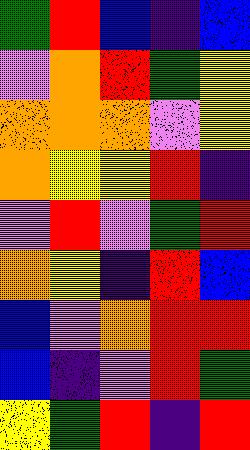[["green", "red", "blue", "indigo", "blue"], ["violet", "orange", "red", "green", "yellow"], ["orange", "orange", "orange", "violet", "yellow"], ["orange", "yellow", "yellow", "red", "indigo"], ["violet", "red", "violet", "green", "red"], ["orange", "yellow", "indigo", "red", "blue"], ["blue", "violet", "orange", "red", "red"], ["blue", "indigo", "violet", "red", "green"], ["yellow", "green", "red", "indigo", "red"]]